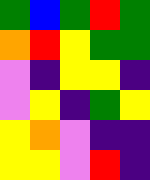[["green", "blue", "green", "red", "green"], ["orange", "red", "yellow", "green", "green"], ["violet", "indigo", "yellow", "yellow", "indigo"], ["violet", "yellow", "indigo", "green", "yellow"], ["yellow", "orange", "violet", "indigo", "indigo"], ["yellow", "yellow", "violet", "red", "indigo"]]